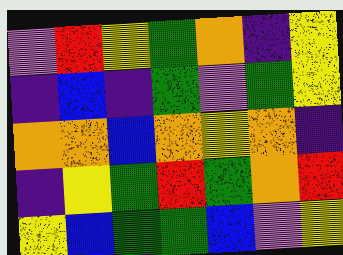[["violet", "red", "yellow", "green", "orange", "indigo", "yellow"], ["indigo", "blue", "indigo", "green", "violet", "green", "yellow"], ["orange", "orange", "blue", "orange", "yellow", "orange", "indigo"], ["indigo", "yellow", "green", "red", "green", "orange", "red"], ["yellow", "blue", "green", "green", "blue", "violet", "yellow"]]